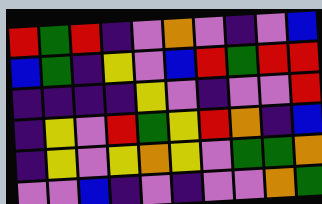[["red", "green", "red", "indigo", "violet", "orange", "violet", "indigo", "violet", "blue"], ["blue", "green", "indigo", "yellow", "violet", "blue", "red", "green", "red", "red"], ["indigo", "indigo", "indigo", "indigo", "yellow", "violet", "indigo", "violet", "violet", "red"], ["indigo", "yellow", "violet", "red", "green", "yellow", "red", "orange", "indigo", "blue"], ["indigo", "yellow", "violet", "yellow", "orange", "yellow", "violet", "green", "green", "orange"], ["violet", "violet", "blue", "indigo", "violet", "indigo", "violet", "violet", "orange", "green"]]